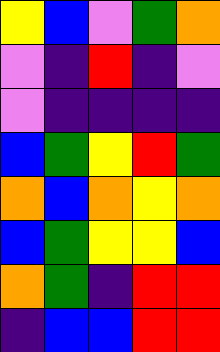[["yellow", "blue", "violet", "green", "orange"], ["violet", "indigo", "red", "indigo", "violet"], ["violet", "indigo", "indigo", "indigo", "indigo"], ["blue", "green", "yellow", "red", "green"], ["orange", "blue", "orange", "yellow", "orange"], ["blue", "green", "yellow", "yellow", "blue"], ["orange", "green", "indigo", "red", "red"], ["indigo", "blue", "blue", "red", "red"]]